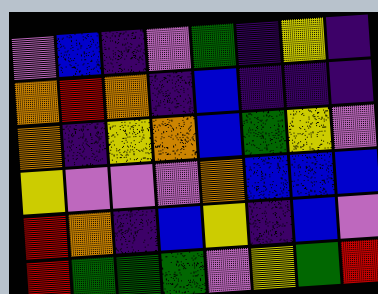[["violet", "blue", "indigo", "violet", "green", "indigo", "yellow", "indigo"], ["orange", "red", "orange", "indigo", "blue", "indigo", "indigo", "indigo"], ["orange", "indigo", "yellow", "orange", "blue", "green", "yellow", "violet"], ["yellow", "violet", "violet", "violet", "orange", "blue", "blue", "blue"], ["red", "orange", "indigo", "blue", "yellow", "indigo", "blue", "violet"], ["red", "green", "green", "green", "violet", "yellow", "green", "red"]]